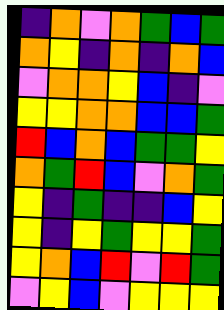[["indigo", "orange", "violet", "orange", "green", "blue", "green"], ["orange", "yellow", "indigo", "orange", "indigo", "orange", "blue"], ["violet", "orange", "orange", "yellow", "blue", "indigo", "violet"], ["yellow", "yellow", "orange", "orange", "blue", "blue", "green"], ["red", "blue", "orange", "blue", "green", "green", "yellow"], ["orange", "green", "red", "blue", "violet", "orange", "green"], ["yellow", "indigo", "green", "indigo", "indigo", "blue", "yellow"], ["yellow", "indigo", "yellow", "green", "yellow", "yellow", "green"], ["yellow", "orange", "blue", "red", "violet", "red", "green"], ["violet", "yellow", "blue", "violet", "yellow", "yellow", "yellow"]]